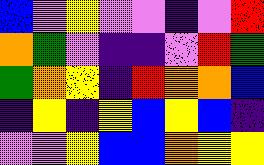[["blue", "violet", "yellow", "violet", "violet", "indigo", "violet", "red"], ["orange", "green", "violet", "indigo", "indigo", "violet", "red", "green"], ["green", "orange", "yellow", "indigo", "red", "orange", "orange", "blue"], ["indigo", "yellow", "indigo", "yellow", "blue", "yellow", "blue", "indigo"], ["violet", "violet", "yellow", "blue", "blue", "orange", "yellow", "yellow"]]